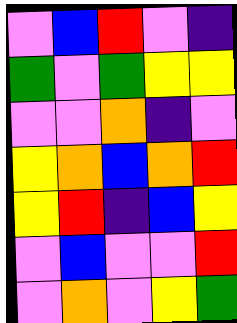[["violet", "blue", "red", "violet", "indigo"], ["green", "violet", "green", "yellow", "yellow"], ["violet", "violet", "orange", "indigo", "violet"], ["yellow", "orange", "blue", "orange", "red"], ["yellow", "red", "indigo", "blue", "yellow"], ["violet", "blue", "violet", "violet", "red"], ["violet", "orange", "violet", "yellow", "green"]]